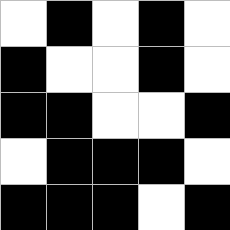[["white", "black", "white", "black", "white"], ["black", "white", "white", "black", "white"], ["black", "black", "white", "white", "black"], ["white", "black", "black", "black", "white"], ["black", "black", "black", "white", "black"]]